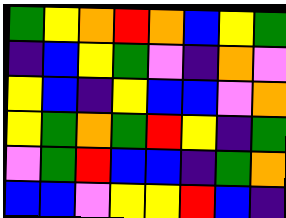[["green", "yellow", "orange", "red", "orange", "blue", "yellow", "green"], ["indigo", "blue", "yellow", "green", "violet", "indigo", "orange", "violet"], ["yellow", "blue", "indigo", "yellow", "blue", "blue", "violet", "orange"], ["yellow", "green", "orange", "green", "red", "yellow", "indigo", "green"], ["violet", "green", "red", "blue", "blue", "indigo", "green", "orange"], ["blue", "blue", "violet", "yellow", "yellow", "red", "blue", "indigo"]]